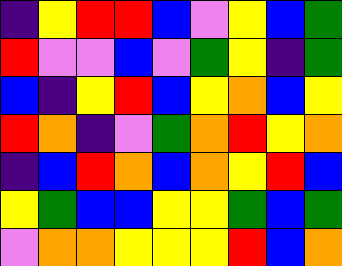[["indigo", "yellow", "red", "red", "blue", "violet", "yellow", "blue", "green"], ["red", "violet", "violet", "blue", "violet", "green", "yellow", "indigo", "green"], ["blue", "indigo", "yellow", "red", "blue", "yellow", "orange", "blue", "yellow"], ["red", "orange", "indigo", "violet", "green", "orange", "red", "yellow", "orange"], ["indigo", "blue", "red", "orange", "blue", "orange", "yellow", "red", "blue"], ["yellow", "green", "blue", "blue", "yellow", "yellow", "green", "blue", "green"], ["violet", "orange", "orange", "yellow", "yellow", "yellow", "red", "blue", "orange"]]